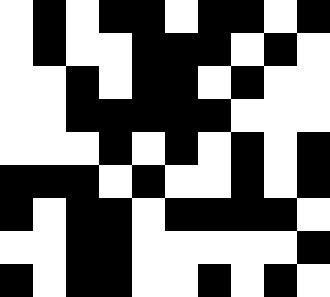[["white", "black", "white", "black", "black", "white", "black", "black", "white", "black"], ["white", "black", "white", "white", "black", "black", "black", "white", "black", "white"], ["white", "white", "black", "white", "black", "black", "white", "black", "white", "white"], ["white", "white", "black", "black", "black", "black", "black", "white", "white", "white"], ["white", "white", "white", "black", "white", "black", "white", "black", "white", "black"], ["black", "black", "black", "white", "black", "white", "white", "black", "white", "black"], ["black", "white", "black", "black", "white", "black", "black", "black", "black", "white"], ["white", "white", "black", "black", "white", "white", "white", "white", "white", "black"], ["black", "white", "black", "black", "white", "white", "black", "white", "black", "white"]]